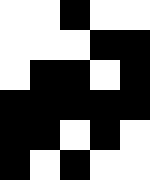[["white", "white", "black", "white", "white"], ["white", "white", "white", "black", "black"], ["white", "black", "black", "white", "black"], ["black", "black", "black", "black", "black"], ["black", "black", "white", "black", "white"], ["black", "white", "black", "white", "white"]]